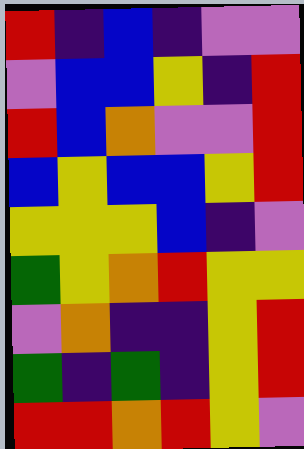[["red", "indigo", "blue", "indigo", "violet", "violet"], ["violet", "blue", "blue", "yellow", "indigo", "red"], ["red", "blue", "orange", "violet", "violet", "red"], ["blue", "yellow", "blue", "blue", "yellow", "red"], ["yellow", "yellow", "yellow", "blue", "indigo", "violet"], ["green", "yellow", "orange", "red", "yellow", "yellow"], ["violet", "orange", "indigo", "indigo", "yellow", "red"], ["green", "indigo", "green", "indigo", "yellow", "red"], ["red", "red", "orange", "red", "yellow", "violet"]]